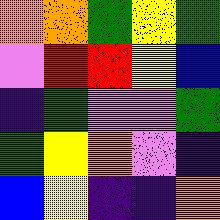[["orange", "orange", "green", "yellow", "green"], ["violet", "red", "red", "yellow", "blue"], ["indigo", "green", "violet", "violet", "green"], ["green", "yellow", "orange", "violet", "indigo"], ["blue", "yellow", "indigo", "indigo", "orange"]]